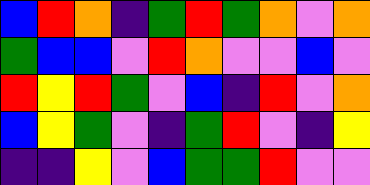[["blue", "red", "orange", "indigo", "green", "red", "green", "orange", "violet", "orange"], ["green", "blue", "blue", "violet", "red", "orange", "violet", "violet", "blue", "violet"], ["red", "yellow", "red", "green", "violet", "blue", "indigo", "red", "violet", "orange"], ["blue", "yellow", "green", "violet", "indigo", "green", "red", "violet", "indigo", "yellow"], ["indigo", "indigo", "yellow", "violet", "blue", "green", "green", "red", "violet", "violet"]]